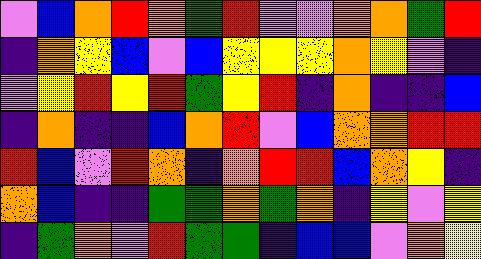[["violet", "blue", "orange", "red", "orange", "green", "red", "violet", "violet", "orange", "orange", "green", "red"], ["indigo", "orange", "yellow", "blue", "violet", "blue", "yellow", "yellow", "yellow", "orange", "yellow", "violet", "indigo"], ["violet", "yellow", "red", "yellow", "red", "green", "yellow", "red", "indigo", "orange", "indigo", "indigo", "blue"], ["indigo", "orange", "indigo", "indigo", "blue", "orange", "red", "violet", "blue", "orange", "orange", "red", "red"], ["red", "blue", "violet", "red", "orange", "indigo", "orange", "red", "red", "blue", "orange", "yellow", "indigo"], ["orange", "blue", "indigo", "indigo", "green", "green", "orange", "green", "orange", "indigo", "yellow", "violet", "yellow"], ["indigo", "green", "orange", "violet", "red", "green", "green", "indigo", "blue", "blue", "violet", "orange", "yellow"]]